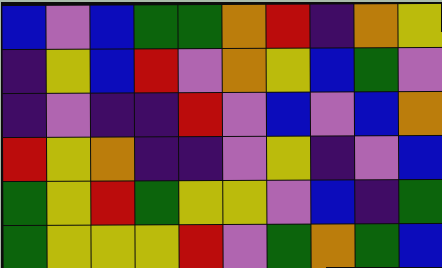[["blue", "violet", "blue", "green", "green", "orange", "red", "indigo", "orange", "yellow"], ["indigo", "yellow", "blue", "red", "violet", "orange", "yellow", "blue", "green", "violet"], ["indigo", "violet", "indigo", "indigo", "red", "violet", "blue", "violet", "blue", "orange"], ["red", "yellow", "orange", "indigo", "indigo", "violet", "yellow", "indigo", "violet", "blue"], ["green", "yellow", "red", "green", "yellow", "yellow", "violet", "blue", "indigo", "green"], ["green", "yellow", "yellow", "yellow", "red", "violet", "green", "orange", "green", "blue"]]